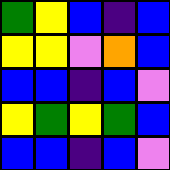[["green", "yellow", "blue", "indigo", "blue"], ["yellow", "yellow", "violet", "orange", "blue"], ["blue", "blue", "indigo", "blue", "violet"], ["yellow", "green", "yellow", "green", "blue"], ["blue", "blue", "indigo", "blue", "violet"]]